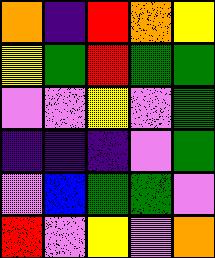[["orange", "indigo", "red", "orange", "yellow"], ["yellow", "green", "red", "green", "green"], ["violet", "violet", "yellow", "violet", "green"], ["indigo", "indigo", "indigo", "violet", "green"], ["violet", "blue", "green", "green", "violet"], ["red", "violet", "yellow", "violet", "orange"]]